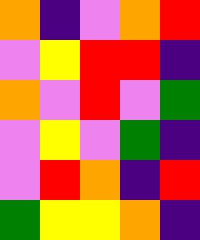[["orange", "indigo", "violet", "orange", "red"], ["violet", "yellow", "red", "red", "indigo"], ["orange", "violet", "red", "violet", "green"], ["violet", "yellow", "violet", "green", "indigo"], ["violet", "red", "orange", "indigo", "red"], ["green", "yellow", "yellow", "orange", "indigo"]]